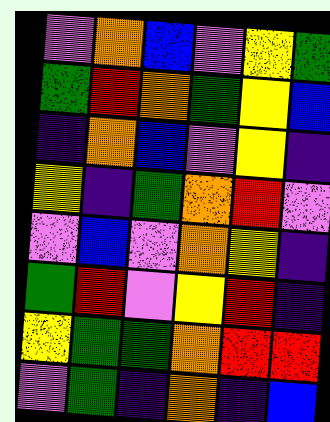[["violet", "orange", "blue", "violet", "yellow", "green"], ["green", "red", "orange", "green", "yellow", "blue"], ["indigo", "orange", "blue", "violet", "yellow", "indigo"], ["yellow", "indigo", "green", "orange", "red", "violet"], ["violet", "blue", "violet", "orange", "yellow", "indigo"], ["green", "red", "violet", "yellow", "red", "indigo"], ["yellow", "green", "green", "orange", "red", "red"], ["violet", "green", "indigo", "orange", "indigo", "blue"]]